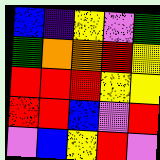[["blue", "indigo", "yellow", "violet", "green"], ["green", "orange", "orange", "red", "yellow"], ["red", "red", "red", "yellow", "yellow"], ["red", "red", "blue", "violet", "red"], ["violet", "blue", "yellow", "red", "violet"]]